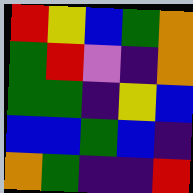[["red", "yellow", "blue", "green", "orange"], ["green", "red", "violet", "indigo", "orange"], ["green", "green", "indigo", "yellow", "blue"], ["blue", "blue", "green", "blue", "indigo"], ["orange", "green", "indigo", "indigo", "red"]]